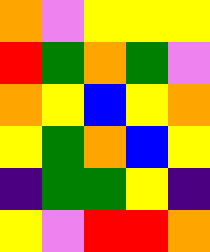[["orange", "violet", "yellow", "yellow", "yellow"], ["red", "green", "orange", "green", "violet"], ["orange", "yellow", "blue", "yellow", "orange"], ["yellow", "green", "orange", "blue", "yellow"], ["indigo", "green", "green", "yellow", "indigo"], ["yellow", "violet", "red", "red", "orange"]]